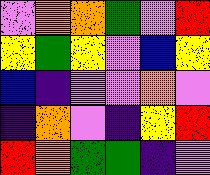[["violet", "orange", "orange", "green", "violet", "red"], ["yellow", "green", "yellow", "violet", "blue", "yellow"], ["blue", "indigo", "violet", "violet", "orange", "violet"], ["indigo", "orange", "violet", "indigo", "yellow", "red"], ["red", "orange", "green", "green", "indigo", "violet"]]